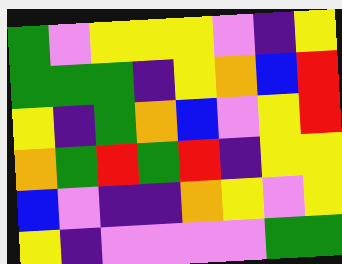[["green", "violet", "yellow", "yellow", "yellow", "violet", "indigo", "yellow"], ["green", "green", "green", "indigo", "yellow", "orange", "blue", "red"], ["yellow", "indigo", "green", "orange", "blue", "violet", "yellow", "red"], ["orange", "green", "red", "green", "red", "indigo", "yellow", "yellow"], ["blue", "violet", "indigo", "indigo", "orange", "yellow", "violet", "yellow"], ["yellow", "indigo", "violet", "violet", "violet", "violet", "green", "green"]]